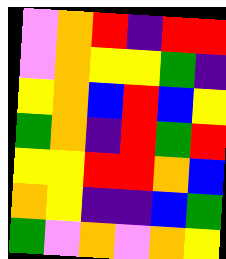[["violet", "orange", "red", "indigo", "red", "red"], ["violet", "orange", "yellow", "yellow", "green", "indigo"], ["yellow", "orange", "blue", "red", "blue", "yellow"], ["green", "orange", "indigo", "red", "green", "red"], ["yellow", "yellow", "red", "red", "orange", "blue"], ["orange", "yellow", "indigo", "indigo", "blue", "green"], ["green", "violet", "orange", "violet", "orange", "yellow"]]